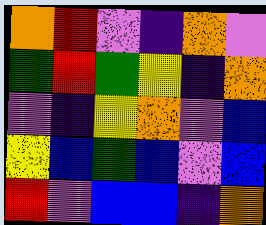[["orange", "red", "violet", "indigo", "orange", "violet"], ["green", "red", "green", "yellow", "indigo", "orange"], ["violet", "indigo", "yellow", "orange", "violet", "blue"], ["yellow", "blue", "green", "blue", "violet", "blue"], ["red", "violet", "blue", "blue", "indigo", "orange"]]